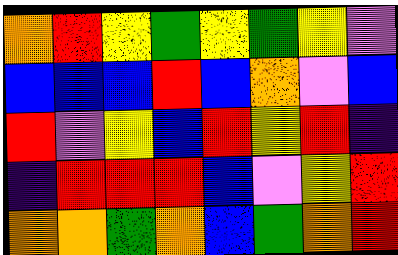[["orange", "red", "yellow", "green", "yellow", "green", "yellow", "violet"], ["blue", "blue", "blue", "red", "blue", "orange", "violet", "blue"], ["red", "violet", "yellow", "blue", "red", "yellow", "red", "indigo"], ["indigo", "red", "red", "red", "blue", "violet", "yellow", "red"], ["orange", "orange", "green", "orange", "blue", "green", "orange", "red"]]